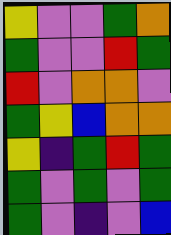[["yellow", "violet", "violet", "green", "orange"], ["green", "violet", "violet", "red", "green"], ["red", "violet", "orange", "orange", "violet"], ["green", "yellow", "blue", "orange", "orange"], ["yellow", "indigo", "green", "red", "green"], ["green", "violet", "green", "violet", "green"], ["green", "violet", "indigo", "violet", "blue"]]